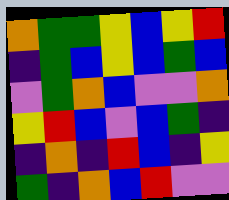[["orange", "green", "green", "yellow", "blue", "yellow", "red"], ["indigo", "green", "blue", "yellow", "blue", "green", "blue"], ["violet", "green", "orange", "blue", "violet", "violet", "orange"], ["yellow", "red", "blue", "violet", "blue", "green", "indigo"], ["indigo", "orange", "indigo", "red", "blue", "indigo", "yellow"], ["green", "indigo", "orange", "blue", "red", "violet", "violet"]]